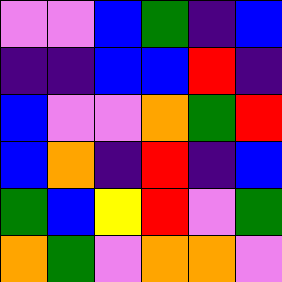[["violet", "violet", "blue", "green", "indigo", "blue"], ["indigo", "indigo", "blue", "blue", "red", "indigo"], ["blue", "violet", "violet", "orange", "green", "red"], ["blue", "orange", "indigo", "red", "indigo", "blue"], ["green", "blue", "yellow", "red", "violet", "green"], ["orange", "green", "violet", "orange", "orange", "violet"]]